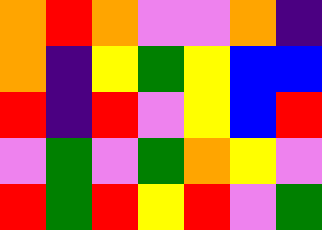[["orange", "red", "orange", "violet", "violet", "orange", "indigo"], ["orange", "indigo", "yellow", "green", "yellow", "blue", "blue"], ["red", "indigo", "red", "violet", "yellow", "blue", "red"], ["violet", "green", "violet", "green", "orange", "yellow", "violet"], ["red", "green", "red", "yellow", "red", "violet", "green"]]